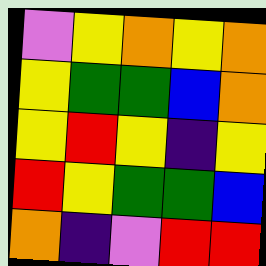[["violet", "yellow", "orange", "yellow", "orange"], ["yellow", "green", "green", "blue", "orange"], ["yellow", "red", "yellow", "indigo", "yellow"], ["red", "yellow", "green", "green", "blue"], ["orange", "indigo", "violet", "red", "red"]]